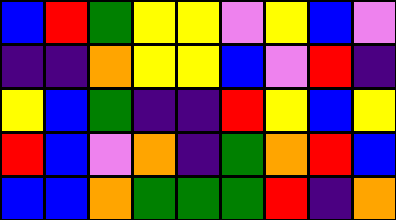[["blue", "red", "green", "yellow", "yellow", "violet", "yellow", "blue", "violet"], ["indigo", "indigo", "orange", "yellow", "yellow", "blue", "violet", "red", "indigo"], ["yellow", "blue", "green", "indigo", "indigo", "red", "yellow", "blue", "yellow"], ["red", "blue", "violet", "orange", "indigo", "green", "orange", "red", "blue"], ["blue", "blue", "orange", "green", "green", "green", "red", "indigo", "orange"]]